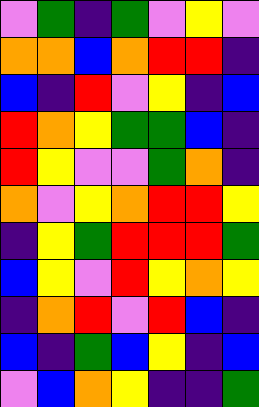[["violet", "green", "indigo", "green", "violet", "yellow", "violet"], ["orange", "orange", "blue", "orange", "red", "red", "indigo"], ["blue", "indigo", "red", "violet", "yellow", "indigo", "blue"], ["red", "orange", "yellow", "green", "green", "blue", "indigo"], ["red", "yellow", "violet", "violet", "green", "orange", "indigo"], ["orange", "violet", "yellow", "orange", "red", "red", "yellow"], ["indigo", "yellow", "green", "red", "red", "red", "green"], ["blue", "yellow", "violet", "red", "yellow", "orange", "yellow"], ["indigo", "orange", "red", "violet", "red", "blue", "indigo"], ["blue", "indigo", "green", "blue", "yellow", "indigo", "blue"], ["violet", "blue", "orange", "yellow", "indigo", "indigo", "green"]]